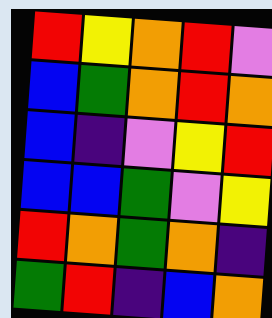[["red", "yellow", "orange", "red", "violet"], ["blue", "green", "orange", "red", "orange"], ["blue", "indigo", "violet", "yellow", "red"], ["blue", "blue", "green", "violet", "yellow"], ["red", "orange", "green", "orange", "indigo"], ["green", "red", "indigo", "blue", "orange"]]